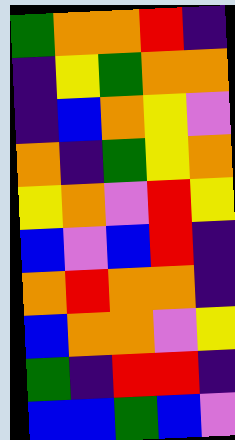[["green", "orange", "orange", "red", "indigo"], ["indigo", "yellow", "green", "orange", "orange"], ["indigo", "blue", "orange", "yellow", "violet"], ["orange", "indigo", "green", "yellow", "orange"], ["yellow", "orange", "violet", "red", "yellow"], ["blue", "violet", "blue", "red", "indigo"], ["orange", "red", "orange", "orange", "indigo"], ["blue", "orange", "orange", "violet", "yellow"], ["green", "indigo", "red", "red", "indigo"], ["blue", "blue", "green", "blue", "violet"]]